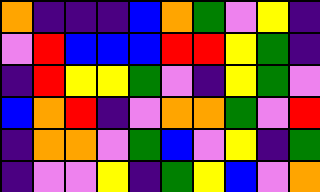[["orange", "indigo", "indigo", "indigo", "blue", "orange", "green", "violet", "yellow", "indigo"], ["violet", "red", "blue", "blue", "blue", "red", "red", "yellow", "green", "indigo"], ["indigo", "red", "yellow", "yellow", "green", "violet", "indigo", "yellow", "green", "violet"], ["blue", "orange", "red", "indigo", "violet", "orange", "orange", "green", "violet", "red"], ["indigo", "orange", "orange", "violet", "green", "blue", "violet", "yellow", "indigo", "green"], ["indigo", "violet", "violet", "yellow", "indigo", "green", "yellow", "blue", "violet", "orange"]]